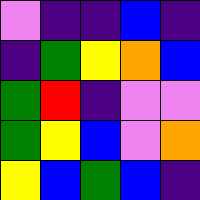[["violet", "indigo", "indigo", "blue", "indigo"], ["indigo", "green", "yellow", "orange", "blue"], ["green", "red", "indigo", "violet", "violet"], ["green", "yellow", "blue", "violet", "orange"], ["yellow", "blue", "green", "blue", "indigo"]]